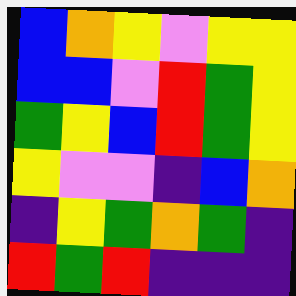[["blue", "orange", "yellow", "violet", "yellow", "yellow"], ["blue", "blue", "violet", "red", "green", "yellow"], ["green", "yellow", "blue", "red", "green", "yellow"], ["yellow", "violet", "violet", "indigo", "blue", "orange"], ["indigo", "yellow", "green", "orange", "green", "indigo"], ["red", "green", "red", "indigo", "indigo", "indigo"]]